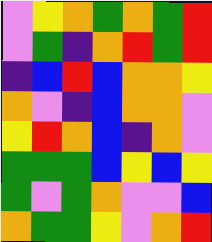[["violet", "yellow", "orange", "green", "orange", "green", "red"], ["violet", "green", "indigo", "orange", "red", "green", "red"], ["indigo", "blue", "red", "blue", "orange", "orange", "yellow"], ["orange", "violet", "indigo", "blue", "orange", "orange", "violet"], ["yellow", "red", "orange", "blue", "indigo", "orange", "violet"], ["green", "green", "green", "blue", "yellow", "blue", "yellow"], ["green", "violet", "green", "orange", "violet", "violet", "blue"], ["orange", "green", "green", "yellow", "violet", "orange", "red"]]